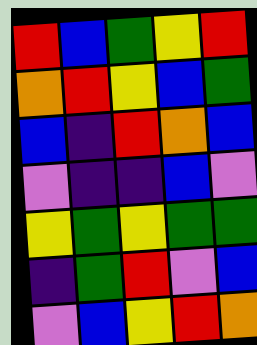[["red", "blue", "green", "yellow", "red"], ["orange", "red", "yellow", "blue", "green"], ["blue", "indigo", "red", "orange", "blue"], ["violet", "indigo", "indigo", "blue", "violet"], ["yellow", "green", "yellow", "green", "green"], ["indigo", "green", "red", "violet", "blue"], ["violet", "blue", "yellow", "red", "orange"]]